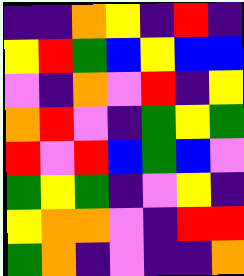[["indigo", "indigo", "orange", "yellow", "indigo", "red", "indigo"], ["yellow", "red", "green", "blue", "yellow", "blue", "blue"], ["violet", "indigo", "orange", "violet", "red", "indigo", "yellow"], ["orange", "red", "violet", "indigo", "green", "yellow", "green"], ["red", "violet", "red", "blue", "green", "blue", "violet"], ["green", "yellow", "green", "indigo", "violet", "yellow", "indigo"], ["yellow", "orange", "orange", "violet", "indigo", "red", "red"], ["green", "orange", "indigo", "violet", "indigo", "indigo", "orange"]]